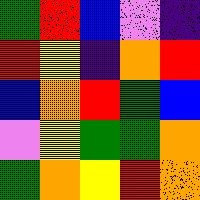[["green", "red", "blue", "violet", "indigo"], ["red", "yellow", "indigo", "orange", "red"], ["blue", "orange", "red", "green", "blue"], ["violet", "yellow", "green", "green", "orange"], ["green", "orange", "yellow", "red", "orange"]]